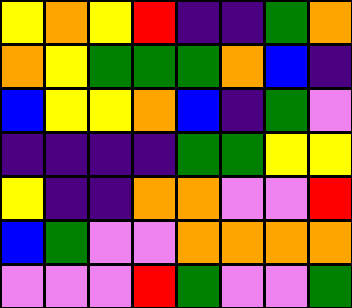[["yellow", "orange", "yellow", "red", "indigo", "indigo", "green", "orange"], ["orange", "yellow", "green", "green", "green", "orange", "blue", "indigo"], ["blue", "yellow", "yellow", "orange", "blue", "indigo", "green", "violet"], ["indigo", "indigo", "indigo", "indigo", "green", "green", "yellow", "yellow"], ["yellow", "indigo", "indigo", "orange", "orange", "violet", "violet", "red"], ["blue", "green", "violet", "violet", "orange", "orange", "orange", "orange"], ["violet", "violet", "violet", "red", "green", "violet", "violet", "green"]]